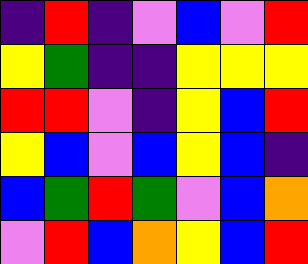[["indigo", "red", "indigo", "violet", "blue", "violet", "red"], ["yellow", "green", "indigo", "indigo", "yellow", "yellow", "yellow"], ["red", "red", "violet", "indigo", "yellow", "blue", "red"], ["yellow", "blue", "violet", "blue", "yellow", "blue", "indigo"], ["blue", "green", "red", "green", "violet", "blue", "orange"], ["violet", "red", "blue", "orange", "yellow", "blue", "red"]]